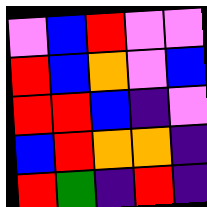[["violet", "blue", "red", "violet", "violet"], ["red", "blue", "orange", "violet", "blue"], ["red", "red", "blue", "indigo", "violet"], ["blue", "red", "orange", "orange", "indigo"], ["red", "green", "indigo", "red", "indigo"]]